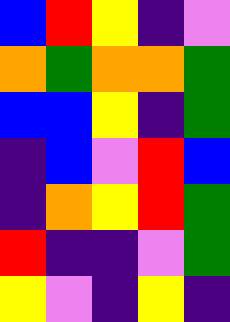[["blue", "red", "yellow", "indigo", "violet"], ["orange", "green", "orange", "orange", "green"], ["blue", "blue", "yellow", "indigo", "green"], ["indigo", "blue", "violet", "red", "blue"], ["indigo", "orange", "yellow", "red", "green"], ["red", "indigo", "indigo", "violet", "green"], ["yellow", "violet", "indigo", "yellow", "indigo"]]